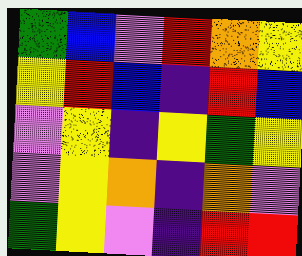[["green", "blue", "violet", "red", "orange", "yellow"], ["yellow", "red", "blue", "indigo", "red", "blue"], ["violet", "yellow", "indigo", "yellow", "green", "yellow"], ["violet", "yellow", "orange", "indigo", "orange", "violet"], ["green", "yellow", "violet", "indigo", "red", "red"]]